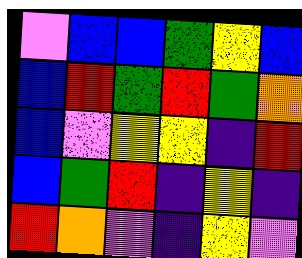[["violet", "blue", "blue", "green", "yellow", "blue"], ["blue", "red", "green", "red", "green", "orange"], ["blue", "violet", "yellow", "yellow", "indigo", "red"], ["blue", "green", "red", "indigo", "yellow", "indigo"], ["red", "orange", "violet", "indigo", "yellow", "violet"]]